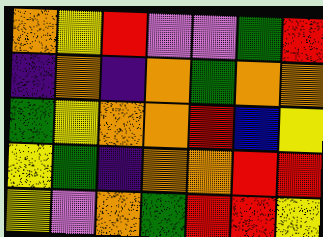[["orange", "yellow", "red", "violet", "violet", "green", "red"], ["indigo", "orange", "indigo", "orange", "green", "orange", "orange"], ["green", "yellow", "orange", "orange", "red", "blue", "yellow"], ["yellow", "green", "indigo", "orange", "orange", "red", "red"], ["yellow", "violet", "orange", "green", "red", "red", "yellow"]]